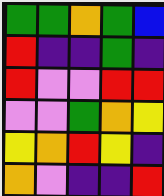[["green", "green", "orange", "green", "blue"], ["red", "indigo", "indigo", "green", "indigo"], ["red", "violet", "violet", "red", "red"], ["violet", "violet", "green", "orange", "yellow"], ["yellow", "orange", "red", "yellow", "indigo"], ["orange", "violet", "indigo", "indigo", "red"]]